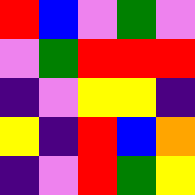[["red", "blue", "violet", "green", "violet"], ["violet", "green", "red", "red", "red"], ["indigo", "violet", "yellow", "yellow", "indigo"], ["yellow", "indigo", "red", "blue", "orange"], ["indigo", "violet", "red", "green", "yellow"]]